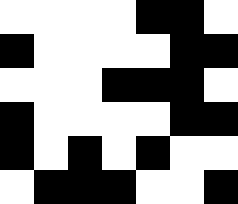[["white", "white", "white", "white", "black", "black", "white"], ["black", "white", "white", "white", "white", "black", "black"], ["white", "white", "white", "black", "black", "black", "white"], ["black", "white", "white", "white", "white", "black", "black"], ["black", "white", "black", "white", "black", "white", "white"], ["white", "black", "black", "black", "white", "white", "black"]]